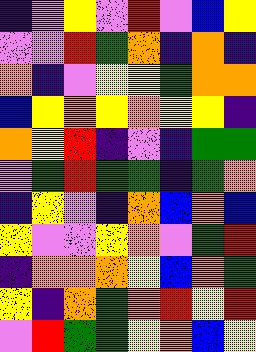[["indigo", "violet", "yellow", "violet", "red", "violet", "blue", "yellow"], ["violet", "violet", "red", "green", "orange", "indigo", "orange", "indigo"], ["orange", "indigo", "violet", "yellow", "yellow", "green", "orange", "orange"], ["blue", "yellow", "orange", "yellow", "orange", "yellow", "yellow", "indigo"], ["orange", "yellow", "red", "indigo", "violet", "indigo", "green", "green"], ["violet", "green", "red", "green", "green", "indigo", "green", "orange"], ["indigo", "yellow", "violet", "indigo", "orange", "blue", "orange", "blue"], ["yellow", "violet", "violet", "yellow", "orange", "violet", "green", "red"], ["indigo", "orange", "orange", "orange", "yellow", "blue", "orange", "green"], ["yellow", "indigo", "orange", "green", "orange", "red", "yellow", "red"], ["violet", "red", "green", "green", "yellow", "orange", "blue", "yellow"]]